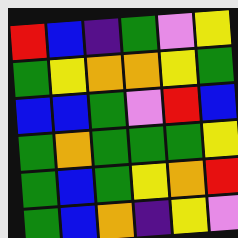[["red", "blue", "indigo", "green", "violet", "yellow"], ["green", "yellow", "orange", "orange", "yellow", "green"], ["blue", "blue", "green", "violet", "red", "blue"], ["green", "orange", "green", "green", "green", "yellow"], ["green", "blue", "green", "yellow", "orange", "red"], ["green", "blue", "orange", "indigo", "yellow", "violet"]]